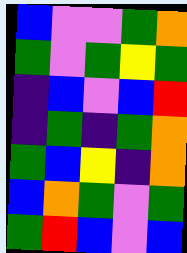[["blue", "violet", "violet", "green", "orange"], ["green", "violet", "green", "yellow", "green"], ["indigo", "blue", "violet", "blue", "red"], ["indigo", "green", "indigo", "green", "orange"], ["green", "blue", "yellow", "indigo", "orange"], ["blue", "orange", "green", "violet", "green"], ["green", "red", "blue", "violet", "blue"]]